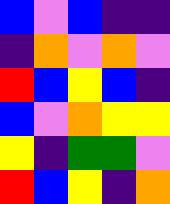[["blue", "violet", "blue", "indigo", "indigo"], ["indigo", "orange", "violet", "orange", "violet"], ["red", "blue", "yellow", "blue", "indigo"], ["blue", "violet", "orange", "yellow", "yellow"], ["yellow", "indigo", "green", "green", "violet"], ["red", "blue", "yellow", "indigo", "orange"]]